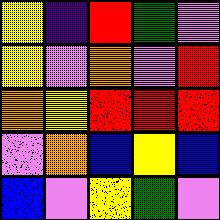[["yellow", "indigo", "red", "green", "violet"], ["yellow", "violet", "orange", "violet", "red"], ["orange", "yellow", "red", "red", "red"], ["violet", "orange", "blue", "yellow", "blue"], ["blue", "violet", "yellow", "green", "violet"]]